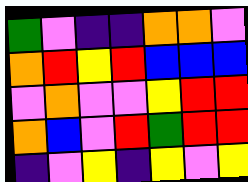[["green", "violet", "indigo", "indigo", "orange", "orange", "violet"], ["orange", "red", "yellow", "red", "blue", "blue", "blue"], ["violet", "orange", "violet", "violet", "yellow", "red", "red"], ["orange", "blue", "violet", "red", "green", "red", "red"], ["indigo", "violet", "yellow", "indigo", "yellow", "violet", "yellow"]]